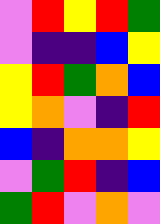[["violet", "red", "yellow", "red", "green"], ["violet", "indigo", "indigo", "blue", "yellow"], ["yellow", "red", "green", "orange", "blue"], ["yellow", "orange", "violet", "indigo", "red"], ["blue", "indigo", "orange", "orange", "yellow"], ["violet", "green", "red", "indigo", "blue"], ["green", "red", "violet", "orange", "violet"]]